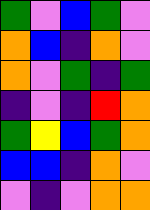[["green", "violet", "blue", "green", "violet"], ["orange", "blue", "indigo", "orange", "violet"], ["orange", "violet", "green", "indigo", "green"], ["indigo", "violet", "indigo", "red", "orange"], ["green", "yellow", "blue", "green", "orange"], ["blue", "blue", "indigo", "orange", "violet"], ["violet", "indigo", "violet", "orange", "orange"]]